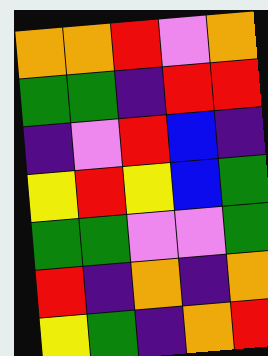[["orange", "orange", "red", "violet", "orange"], ["green", "green", "indigo", "red", "red"], ["indigo", "violet", "red", "blue", "indigo"], ["yellow", "red", "yellow", "blue", "green"], ["green", "green", "violet", "violet", "green"], ["red", "indigo", "orange", "indigo", "orange"], ["yellow", "green", "indigo", "orange", "red"]]